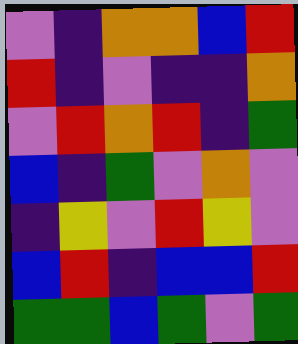[["violet", "indigo", "orange", "orange", "blue", "red"], ["red", "indigo", "violet", "indigo", "indigo", "orange"], ["violet", "red", "orange", "red", "indigo", "green"], ["blue", "indigo", "green", "violet", "orange", "violet"], ["indigo", "yellow", "violet", "red", "yellow", "violet"], ["blue", "red", "indigo", "blue", "blue", "red"], ["green", "green", "blue", "green", "violet", "green"]]